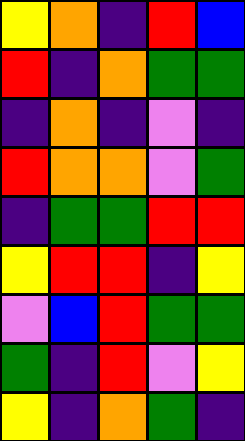[["yellow", "orange", "indigo", "red", "blue"], ["red", "indigo", "orange", "green", "green"], ["indigo", "orange", "indigo", "violet", "indigo"], ["red", "orange", "orange", "violet", "green"], ["indigo", "green", "green", "red", "red"], ["yellow", "red", "red", "indigo", "yellow"], ["violet", "blue", "red", "green", "green"], ["green", "indigo", "red", "violet", "yellow"], ["yellow", "indigo", "orange", "green", "indigo"]]